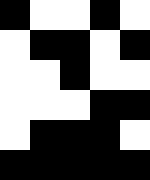[["black", "white", "white", "black", "white"], ["white", "black", "black", "white", "black"], ["white", "white", "black", "white", "white"], ["white", "white", "white", "black", "black"], ["white", "black", "black", "black", "white"], ["black", "black", "black", "black", "black"]]